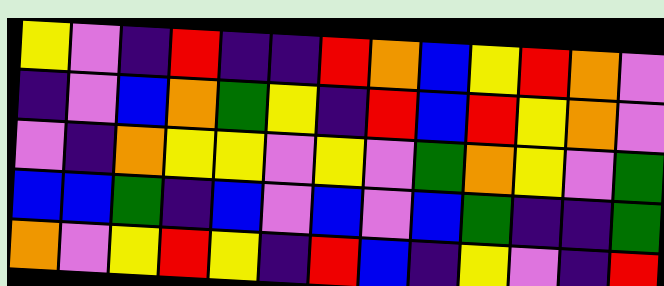[["yellow", "violet", "indigo", "red", "indigo", "indigo", "red", "orange", "blue", "yellow", "red", "orange", "violet"], ["indigo", "violet", "blue", "orange", "green", "yellow", "indigo", "red", "blue", "red", "yellow", "orange", "violet"], ["violet", "indigo", "orange", "yellow", "yellow", "violet", "yellow", "violet", "green", "orange", "yellow", "violet", "green"], ["blue", "blue", "green", "indigo", "blue", "violet", "blue", "violet", "blue", "green", "indigo", "indigo", "green"], ["orange", "violet", "yellow", "red", "yellow", "indigo", "red", "blue", "indigo", "yellow", "violet", "indigo", "red"]]